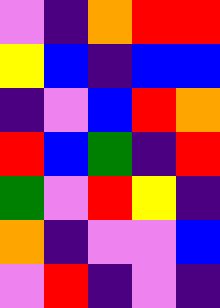[["violet", "indigo", "orange", "red", "red"], ["yellow", "blue", "indigo", "blue", "blue"], ["indigo", "violet", "blue", "red", "orange"], ["red", "blue", "green", "indigo", "red"], ["green", "violet", "red", "yellow", "indigo"], ["orange", "indigo", "violet", "violet", "blue"], ["violet", "red", "indigo", "violet", "indigo"]]